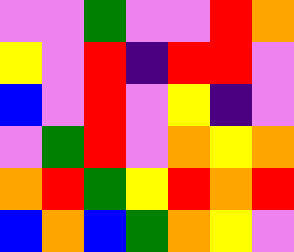[["violet", "violet", "green", "violet", "violet", "red", "orange"], ["yellow", "violet", "red", "indigo", "red", "red", "violet"], ["blue", "violet", "red", "violet", "yellow", "indigo", "violet"], ["violet", "green", "red", "violet", "orange", "yellow", "orange"], ["orange", "red", "green", "yellow", "red", "orange", "red"], ["blue", "orange", "blue", "green", "orange", "yellow", "violet"]]